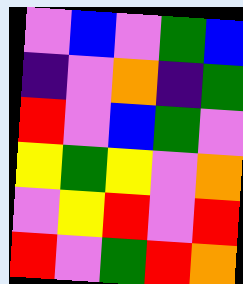[["violet", "blue", "violet", "green", "blue"], ["indigo", "violet", "orange", "indigo", "green"], ["red", "violet", "blue", "green", "violet"], ["yellow", "green", "yellow", "violet", "orange"], ["violet", "yellow", "red", "violet", "red"], ["red", "violet", "green", "red", "orange"]]